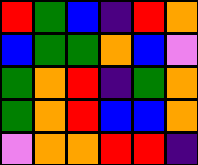[["red", "green", "blue", "indigo", "red", "orange"], ["blue", "green", "green", "orange", "blue", "violet"], ["green", "orange", "red", "indigo", "green", "orange"], ["green", "orange", "red", "blue", "blue", "orange"], ["violet", "orange", "orange", "red", "red", "indigo"]]